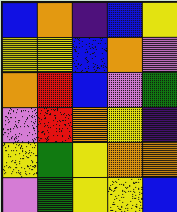[["blue", "orange", "indigo", "blue", "yellow"], ["yellow", "yellow", "blue", "orange", "violet"], ["orange", "red", "blue", "violet", "green"], ["violet", "red", "orange", "yellow", "indigo"], ["yellow", "green", "yellow", "orange", "orange"], ["violet", "green", "yellow", "yellow", "blue"]]